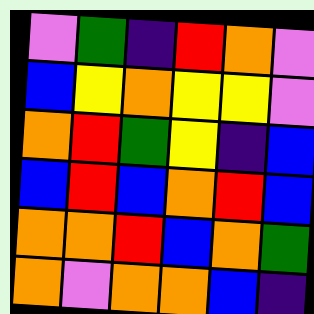[["violet", "green", "indigo", "red", "orange", "violet"], ["blue", "yellow", "orange", "yellow", "yellow", "violet"], ["orange", "red", "green", "yellow", "indigo", "blue"], ["blue", "red", "blue", "orange", "red", "blue"], ["orange", "orange", "red", "blue", "orange", "green"], ["orange", "violet", "orange", "orange", "blue", "indigo"]]